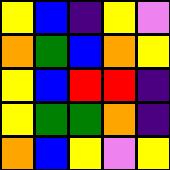[["yellow", "blue", "indigo", "yellow", "violet"], ["orange", "green", "blue", "orange", "yellow"], ["yellow", "blue", "red", "red", "indigo"], ["yellow", "green", "green", "orange", "indigo"], ["orange", "blue", "yellow", "violet", "yellow"]]